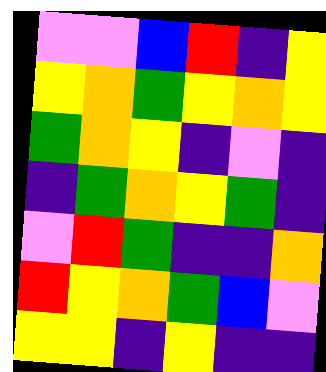[["violet", "violet", "blue", "red", "indigo", "yellow"], ["yellow", "orange", "green", "yellow", "orange", "yellow"], ["green", "orange", "yellow", "indigo", "violet", "indigo"], ["indigo", "green", "orange", "yellow", "green", "indigo"], ["violet", "red", "green", "indigo", "indigo", "orange"], ["red", "yellow", "orange", "green", "blue", "violet"], ["yellow", "yellow", "indigo", "yellow", "indigo", "indigo"]]